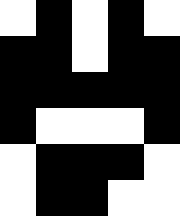[["white", "black", "white", "black", "white"], ["black", "black", "white", "black", "black"], ["black", "black", "black", "black", "black"], ["black", "white", "white", "white", "black"], ["white", "black", "black", "black", "white"], ["white", "black", "black", "white", "white"]]